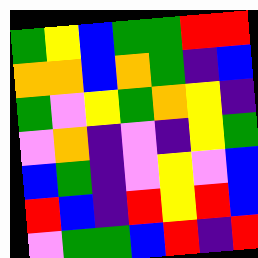[["green", "yellow", "blue", "green", "green", "red", "red"], ["orange", "orange", "blue", "orange", "green", "indigo", "blue"], ["green", "violet", "yellow", "green", "orange", "yellow", "indigo"], ["violet", "orange", "indigo", "violet", "indigo", "yellow", "green"], ["blue", "green", "indigo", "violet", "yellow", "violet", "blue"], ["red", "blue", "indigo", "red", "yellow", "red", "blue"], ["violet", "green", "green", "blue", "red", "indigo", "red"]]